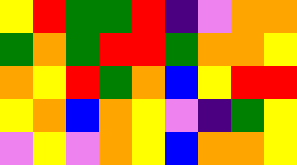[["yellow", "red", "green", "green", "red", "indigo", "violet", "orange", "orange"], ["green", "orange", "green", "red", "red", "green", "orange", "orange", "yellow"], ["orange", "yellow", "red", "green", "orange", "blue", "yellow", "red", "red"], ["yellow", "orange", "blue", "orange", "yellow", "violet", "indigo", "green", "yellow"], ["violet", "yellow", "violet", "orange", "yellow", "blue", "orange", "orange", "yellow"]]